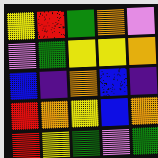[["yellow", "red", "green", "orange", "violet"], ["violet", "green", "yellow", "yellow", "orange"], ["blue", "indigo", "orange", "blue", "indigo"], ["red", "orange", "yellow", "blue", "orange"], ["red", "yellow", "green", "violet", "green"]]